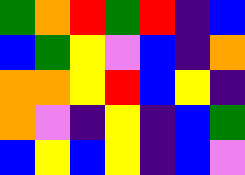[["green", "orange", "red", "green", "red", "indigo", "blue"], ["blue", "green", "yellow", "violet", "blue", "indigo", "orange"], ["orange", "orange", "yellow", "red", "blue", "yellow", "indigo"], ["orange", "violet", "indigo", "yellow", "indigo", "blue", "green"], ["blue", "yellow", "blue", "yellow", "indigo", "blue", "violet"]]